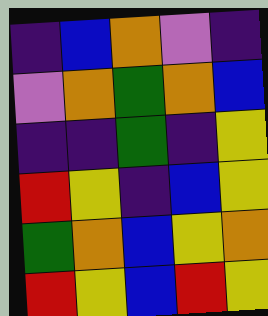[["indigo", "blue", "orange", "violet", "indigo"], ["violet", "orange", "green", "orange", "blue"], ["indigo", "indigo", "green", "indigo", "yellow"], ["red", "yellow", "indigo", "blue", "yellow"], ["green", "orange", "blue", "yellow", "orange"], ["red", "yellow", "blue", "red", "yellow"]]